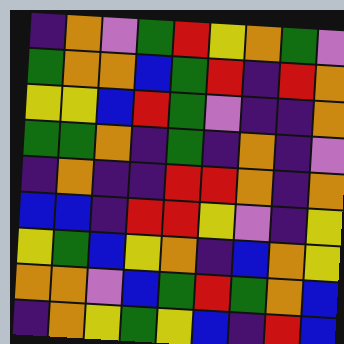[["indigo", "orange", "violet", "green", "red", "yellow", "orange", "green", "violet"], ["green", "orange", "orange", "blue", "green", "red", "indigo", "red", "orange"], ["yellow", "yellow", "blue", "red", "green", "violet", "indigo", "indigo", "orange"], ["green", "green", "orange", "indigo", "green", "indigo", "orange", "indigo", "violet"], ["indigo", "orange", "indigo", "indigo", "red", "red", "orange", "indigo", "orange"], ["blue", "blue", "indigo", "red", "red", "yellow", "violet", "indigo", "yellow"], ["yellow", "green", "blue", "yellow", "orange", "indigo", "blue", "orange", "yellow"], ["orange", "orange", "violet", "blue", "green", "red", "green", "orange", "blue"], ["indigo", "orange", "yellow", "green", "yellow", "blue", "indigo", "red", "blue"]]